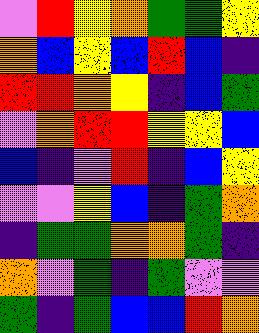[["violet", "red", "yellow", "orange", "green", "green", "yellow"], ["orange", "blue", "yellow", "blue", "red", "blue", "indigo"], ["red", "red", "orange", "yellow", "indigo", "blue", "green"], ["violet", "orange", "red", "red", "yellow", "yellow", "blue"], ["blue", "indigo", "violet", "red", "indigo", "blue", "yellow"], ["violet", "violet", "yellow", "blue", "indigo", "green", "orange"], ["indigo", "green", "green", "orange", "orange", "green", "indigo"], ["orange", "violet", "green", "indigo", "green", "violet", "violet"], ["green", "indigo", "green", "blue", "blue", "red", "orange"]]